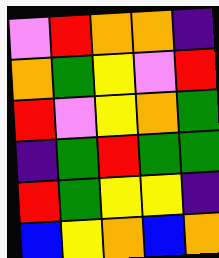[["violet", "red", "orange", "orange", "indigo"], ["orange", "green", "yellow", "violet", "red"], ["red", "violet", "yellow", "orange", "green"], ["indigo", "green", "red", "green", "green"], ["red", "green", "yellow", "yellow", "indigo"], ["blue", "yellow", "orange", "blue", "orange"]]